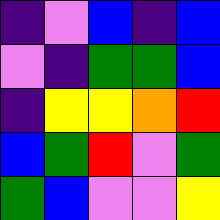[["indigo", "violet", "blue", "indigo", "blue"], ["violet", "indigo", "green", "green", "blue"], ["indigo", "yellow", "yellow", "orange", "red"], ["blue", "green", "red", "violet", "green"], ["green", "blue", "violet", "violet", "yellow"]]